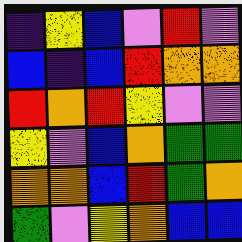[["indigo", "yellow", "blue", "violet", "red", "violet"], ["blue", "indigo", "blue", "red", "orange", "orange"], ["red", "orange", "red", "yellow", "violet", "violet"], ["yellow", "violet", "blue", "orange", "green", "green"], ["orange", "orange", "blue", "red", "green", "orange"], ["green", "violet", "yellow", "orange", "blue", "blue"]]